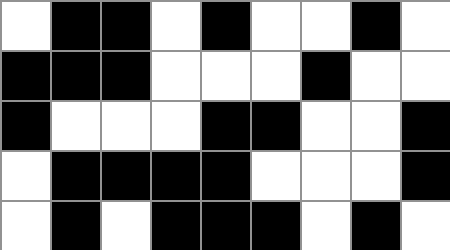[["white", "black", "black", "white", "black", "white", "white", "black", "white"], ["black", "black", "black", "white", "white", "white", "black", "white", "white"], ["black", "white", "white", "white", "black", "black", "white", "white", "black"], ["white", "black", "black", "black", "black", "white", "white", "white", "black"], ["white", "black", "white", "black", "black", "black", "white", "black", "white"]]